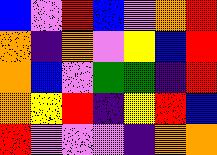[["blue", "violet", "red", "blue", "violet", "orange", "red"], ["orange", "indigo", "orange", "violet", "yellow", "blue", "red"], ["orange", "blue", "violet", "green", "green", "indigo", "red"], ["orange", "yellow", "red", "indigo", "yellow", "red", "blue"], ["red", "violet", "violet", "violet", "indigo", "orange", "orange"]]